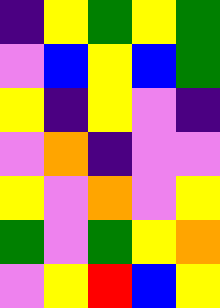[["indigo", "yellow", "green", "yellow", "green"], ["violet", "blue", "yellow", "blue", "green"], ["yellow", "indigo", "yellow", "violet", "indigo"], ["violet", "orange", "indigo", "violet", "violet"], ["yellow", "violet", "orange", "violet", "yellow"], ["green", "violet", "green", "yellow", "orange"], ["violet", "yellow", "red", "blue", "yellow"]]